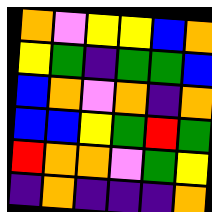[["orange", "violet", "yellow", "yellow", "blue", "orange"], ["yellow", "green", "indigo", "green", "green", "blue"], ["blue", "orange", "violet", "orange", "indigo", "orange"], ["blue", "blue", "yellow", "green", "red", "green"], ["red", "orange", "orange", "violet", "green", "yellow"], ["indigo", "orange", "indigo", "indigo", "indigo", "orange"]]